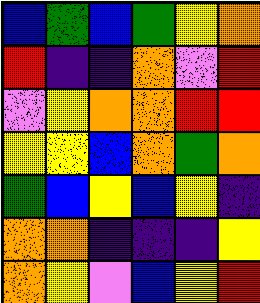[["blue", "green", "blue", "green", "yellow", "orange"], ["red", "indigo", "indigo", "orange", "violet", "red"], ["violet", "yellow", "orange", "orange", "red", "red"], ["yellow", "yellow", "blue", "orange", "green", "orange"], ["green", "blue", "yellow", "blue", "yellow", "indigo"], ["orange", "orange", "indigo", "indigo", "indigo", "yellow"], ["orange", "yellow", "violet", "blue", "yellow", "red"]]